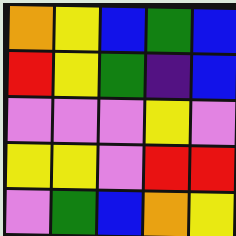[["orange", "yellow", "blue", "green", "blue"], ["red", "yellow", "green", "indigo", "blue"], ["violet", "violet", "violet", "yellow", "violet"], ["yellow", "yellow", "violet", "red", "red"], ["violet", "green", "blue", "orange", "yellow"]]